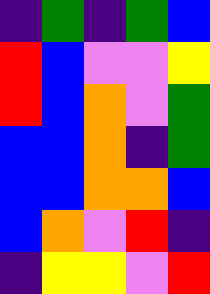[["indigo", "green", "indigo", "green", "blue"], ["red", "blue", "violet", "violet", "yellow"], ["red", "blue", "orange", "violet", "green"], ["blue", "blue", "orange", "indigo", "green"], ["blue", "blue", "orange", "orange", "blue"], ["blue", "orange", "violet", "red", "indigo"], ["indigo", "yellow", "yellow", "violet", "red"]]